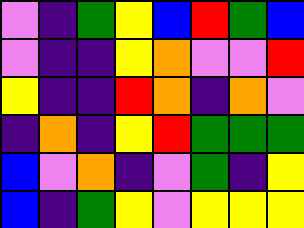[["violet", "indigo", "green", "yellow", "blue", "red", "green", "blue"], ["violet", "indigo", "indigo", "yellow", "orange", "violet", "violet", "red"], ["yellow", "indigo", "indigo", "red", "orange", "indigo", "orange", "violet"], ["indigo", "orange", "indigo", "yellow", "red", "green", "green", "green"], ["blue", "violet", "orange", "indigo", "violet", "green", "indigo", "yellow"], ["blue", "indigo", "green", "yellow", "violet", "yellow", "yellow", "yellow"]]